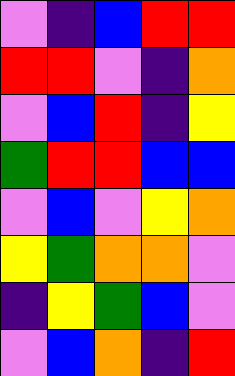[["violet", "indigo", "blue", "red", "red"], ["red", "red", "violet", "indigo", "orange"], ["violet", "blue", "red", "indigo", "yellow"], ["green", "red", "red", "blue", "blue"], ["violet", "blue", "violet", "yellow", "orange"], ["yellow", "green", "orange", "orange", "violet"], ["indigo", "yellow", "green", "blue", "violet"], ["violet", "blue", "orange", "indigo", "red"]]